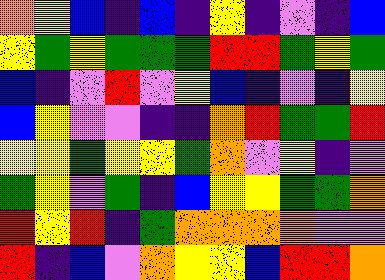[["orange", "yellow", "blue", "indigo", "blue", "indigo", "yellow", "indigo", "violet", "indigo", "blue"], ["yellow", "green", "yellow", "green", "green", "green", "red", "red", "green", "yellow", "green"], ["blue", "indigo", "violet", "red", "violet", "yellow", "blue", "indigo", "violet", "indigo", "yellow"], ["blue", "yellow", "violet", "violet", "indigo", "indigo", "orange", "red", "green", "green", "red"], ["yellow", "yellow", "green", "yellow", "yellow", "green", "orange", "violet", "yellow", "indigo", "violet"], ["green", "yellow", "violet", "green", "indigo", "blue", "yellow", "yellow", "green", "green", "orange"], ["red", "yellow", "red", "indigo", "green", "orange", "orange", "orange", "orange", "violet", "violet"], ["red", "indigo", "blue", "violet", "orange", "yellow", "yellow", "blue", "red", "red", "orange"]]